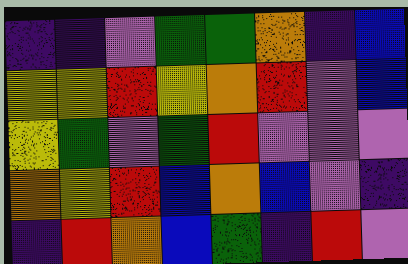[["indigo", "indigo", "violet", "green", "green", "orange", "indigo", "blue"], ["yellow", "yellow", "red", "yellow", "orange", "red", "violet", "blue"], ["yellow", "green", "violet", "green", "red", "violet", "violet", "violet"], ["orange", "yellow", "red", "blue", "orange", "blue", "violet", "indigo"], ["indigo", "red", "orange", "blue", "green", "indigo", "red", "violet"]]